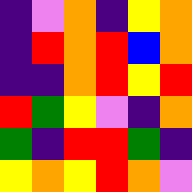[["indigo", "violet", "orange", "indigo", "yellow", "orange"], ["indigo", "red", "orange", "red", "blue", "orange"], ["indigo", "indigo", "orange", "red", "yellow", "red"], ["red", "green", "yellow", "violet", "indigo", "orange"], ["green", "indigo", "red", "red", "green", "indigo"], ["yellow", "orange", "yellow", "red", "orange", "violet"]]